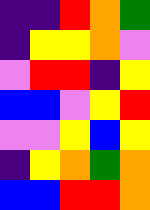[["indigo", "indigo", "red", "orange", "green"], ["indigo", "yellow", "yellow", "orange", "violet"], ["violet", "red", "red", "indigo", "yellow"], ["blue", "blue", "violet", "yellow", "red"], ["violet", "violet", "yellow", "blue", "yellow"], ["indigo", "yellow", "orange", "green", "orange"], ["blue", "blue", "red", "red", "orange"]]